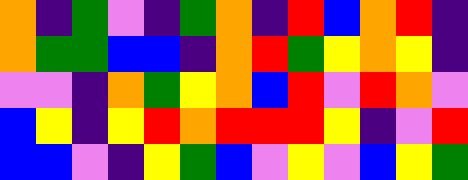[["orange", "indigo", "green", "violet", "indigo", "green", "orange", "indigo", "red", "blue", "orange", "red", "indigo"], ["orange", "green", "green", "blue", "blue", "indigo", "orange", "red", "green", "yellow", "orange", "yellow", "indigo"], ["violet", "violet", "indigo", "orange", "green", "yellow", "orange", "blue", "red", "violet", "red", "orange", "violet"], ["blue", "yellow", "indigo", "yellow", "red", "orange", "red", "red", "red", "yellow", "indigo", "violet", "red"], ["blue", "blue", "violet", "indigo", "yellow", "green", "blue", "violet", "yellow", "violet", "blue", "yellow", "green"]]